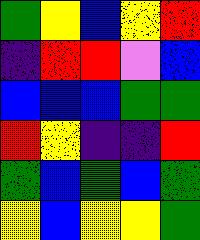[["green", "yellow", "blue", "yellow", "red"], ["indigo", "red", "red", "violet", "blue"], ["blue", "blue", "blue", "green", "green"], ["red", "yellow", "indigo", "indigo", "red"], ["green", "blue", "green", "blue", "green"], ["yellow", "blue", "yellow", "yellow", "green"]]